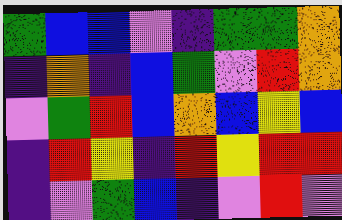[["green", "blue", "blue", "violet", "indigo", "green", "green", "orange"], ["indigo", "orange", "indigo", "blue", "green", "violet", "red", "orange"], ["violet", "green", "red", "blue", "orange", "blue", "yellow", "blue"], ["indigo", "red", "yellow", "indigo", "red", "yellow", "red", "red"], ["indigo", "violet", "green", "blue", "indigo", "violet", "red", "violet"]]